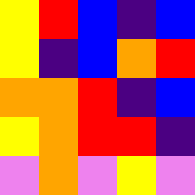[["yellow", "red", "blue", "indigo", "blue"], ["yellow", "indigo", "blue", "orange", "red"], ["orange", "orange", "red", "indigo", "blue"], ["yellow", "orange", "red", "red", "indigo"], ["violet", "orange", "violet", "yellow", "violet"]]